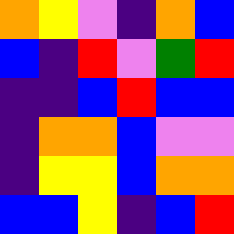[["orange", "yellow", "violet", "indigo", "orange", "blue"], ["blue", "indigo", "red", "violet", "green", "red"], ["indigo", "indigo", "blue", "red", "blue", "blue"], ["indigo", "orange", "orange", "blue", "violet", "violet"], ["indigo", "yellow", "yellow", "blue", "orange", "orange"], ["blue", "blue", "yellow", "indigo", "blue", "red"]]